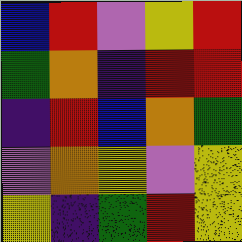[["blue", "red", "violet", "yellow", "red"], ["green", "orange", "indigo", "red", "red"], ["indigo", "red", "blue", "orange", "green"], ["violet", "orange", "yellow", "violet", "yellow"], ["yellow", "indigo", "green", "red", "yellow"]]